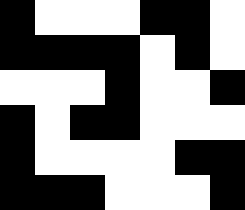[["black", "white", "white", "white", "black", "black", "white"], ["black", "black", "black", "black", "white", "black", "white"], ["white", "white", "white", "black", "white", "white", "black"], ["black", "white", "black", "black", "white", "white", "white"], ["black", "white", "white", "white", "white", "black", "black"], ["black", "black", "black", "white", "white", "white", "black"]]